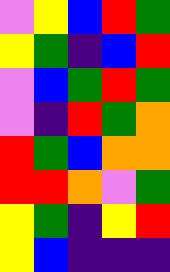[["violet", "yellow", "blue", "red", "green"], ["yellow", "green", "indigo", "blue", "red"], ["violet", "blue", "green", "red", "green"], ["violet", "indigo", "red", "green", "orange"], ["red", "green", "blue", "orange", "orange"], ["red", "red", "orange", "violet", "green"], ["yellow", "green", "indigo", "yellow", "red"], ["yellow", "blue", "indigo", "indigo", "indigo"]]